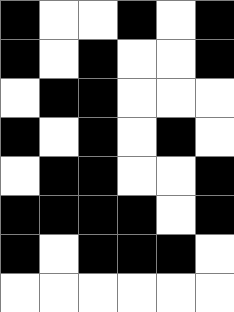[["black", "white", "white", "black", "white", "black"], ["black", "white", "black", "white", "white", "black"], ["white", "black", "black", "white", "white", "white"], ["black", "white", "black", "white", "black", "white"], ["white", "black", "black", "white", "white", "black"], ["black", "black", "black", "black", "white", "black"], ["black", "white", "black", "black", "black", "white"], ["white", "white", "white", "white", "white", "white"]]